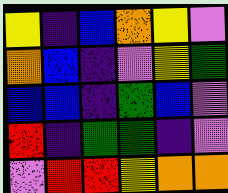[["yellow", "indigo", "blue", "orange", "yellow", "violet"], ["orange", "blue", "indigo", "violet", "yellow", "green"], ["blue", "blue", "indigo", "green", "blue", "violet"], ["red", "indigo", "green", "green", "indigo", "violet"], ["violet", "red", "red", "yellow", "orange", "orange"]]